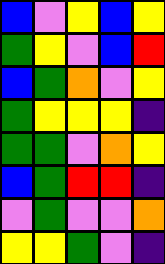[["blue", "violet", "yellow", "blue", "yellow"], ["green", "yellow", "violet", "blue", "red"], ["blue", "green", "orange", "violet", "yellow"], ["green", "yellow", "yellow", "yellow", "indigo"], ["green", "green", "violet", "orange", "yellow"], ["blue", "green", "red", "red", "indigo"], ["violet", "green", "violet", "violet", "orange"], ["yellow", "yellow", "green", "violet", "indigo"]]